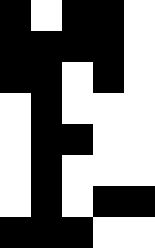[["black", "white", "black", "black", "white"], ["black", "black", "black", "black", "white"], ["black", "black", "white", "black", "white"], ["white", "black", "white", "white", "white"], ["white", "black", "black", "white", "white"], ["white", "black", "white", "white", "white"], ["white", "black", "white", "black", "black"], ["black", "black", "black", "white", "white"]]